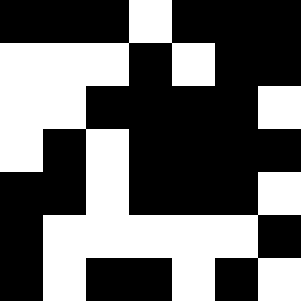[["black", "black", "black", "white", "black", "black", "black"], ["white", "white", "white", "black", "white", "black", "black"], ["white", "white", "black", "black", "black", "black", "white"], ["white", "black", "white", "black", "black", "black", "black"], ["black", "black", "white", "black", "black", "black", "white"], ["black", "white", "white", "white", "white", "white", "black"], ["black", "white", "black", "black", "white", "black", "white"]]